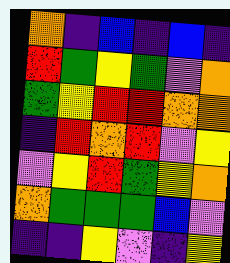[["orange", "indigo", "blue", "indigo", "blue", "indigo"], ["red", "green", "yellow", "green", "violet", "orange"], ["green", "yellow", "red", "red", "orange", "orange"], ["indigo", "red", "orange", "red", "violet", "yellow"], ["violet", "yellow", "red", "green", "yellow", "orange"], ["orange", "green", "green", "green", "blue", "violet"], ["indigo", "indigo", "yellow", "violet", "indigo", "yellow"]]